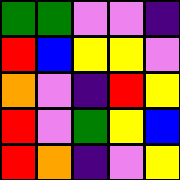[["green", "green", "violet", "violet", "indigo"], ["red", "blue", "yellow", "yellow", "violet"], ["orange", "violet", "indigo", "red", "yellow"], ["red", "violet", "green", "yellow", "blue"], ["red", "orange", "indigo", "violet", "yellow"]]